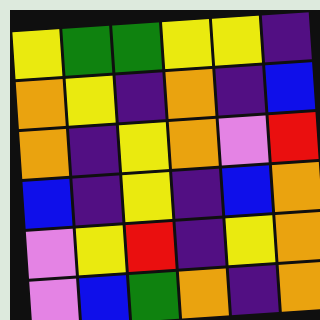[["yellow", "green", "green", "yellow", "yellow", "indigo"], ["orange", "yellow", "indigo", "orange", "indigo", "blue"], ["orange", "indigo", "yellow", "orange", "violet", "red"], ["blue", "indigo", "yellow", "indigo", "blue", "orange"], ["violet", "yellow", "red", "indigo", "yellow", "orange"], ["violet", "blue", "green", "orange", "indigo", "orange"]]